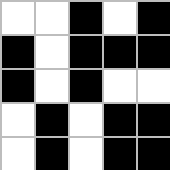[["white", "white", "black", "white", "black"], ["black", "white", "black", "black", "black"], ["black", "white", "black", "white", "white"], ["white", "black", "white", "black", "black"], ["white", "black", "white", "black", "black"]]